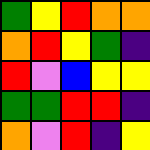[["green", "yellow", "red", "orange", "orange"], ["orange", "red", "yellow", "green", "indigo"], ["red", "violet", "blue", "yellow", "yellow"], ["green", "green", "red", "red", "indigo"], ["orange", "violet", "red", "indigo", "yellow"]]